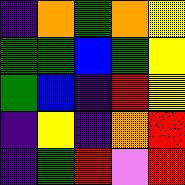[["indigo", "orange", "green", "orange", "yellow"], ["green", "green", "blue", "green", "yellow"], ["green", "blue", "indigo", "red", "yellow"], ["indigo", "yellow", "indigo", "orange", "red"], ["indigo", "green", "red", "violet", "red"]]